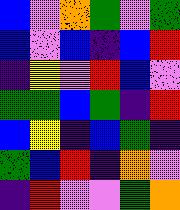[["blue", "violet", "orange", "green", "violet", "green"], ["blue", "violet", "blue", "indigo", "blue", "red"], ["indigo", "yellow", "violet", "red", "blue", "violet"], ["green", "green", "blue", "green", "indigo", "red"], ["blue", "yellow", "indigo", "blue", "green", "indigo"], ["green", "blue", "red", "indigo", "orange", "violet"], ["indigo", "red", "violet", "violet", "green", "orange"]]